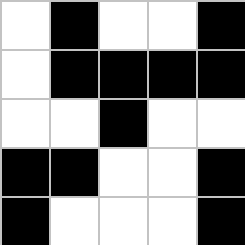[["white", "black", "white", "white", "black"], ["white", "black", "black", "black", "black"], ["white", "white", "black", "white", "white"], ["black", "black", "white", "white", "black"], ["black", "white", "white", "white", "black"]]